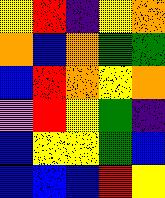[["yellow", "red", "indigo", "yellow", "orange"], ["orange", "blue", "orange", "green", "green"], ["blue", "red", "orange", "yellow", "orange"], ["violet", "red", "yellow", "green", "indigo"], ["blue", "yellow", "yellow", "green", "blue"], ["blue", "blue", "blue", "red", "yellow"]]